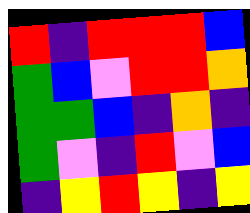[["red", "indigo", "red", "red", "red", "blue"], ["green", "blue", "violet", "red", "red", "orange"], ["green", "green", "blue", "indigo", "orange", "indigo"], ["green", "violet", "indigo", "red", "violet", "blue"], ["indigo", "yellow", "red", "yellow", "indigo", "yellow"]]